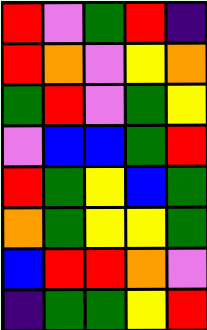[["red", "violet", "green", "red", "indigo"], ["red", "orange", "violet", "yellow", "orange"], ["green", "red", "violet", "green", "yellow"], ["violet", "blue", "blue", "green", "red"], ["red", "green", "yellow", "blue", "green"], ["orange", "green", "yellow", "yellow", "green"], ["blue", "red", "red", "orange", "violet"], ["indigo", "green", "green", "yellow", "red"]]